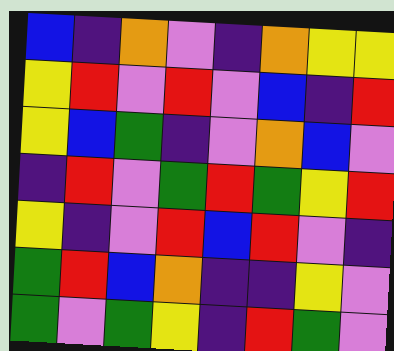[["blue", "indigo", "orange", "violet", "indigo", "orange", "yellow", "yellow"], ["yellow", "red", "violet", "red", "violet", "blue", "indigo", "red"], ["yellow", "blue", "green", "indigo", "violet", "orange", "blue", "violet"], ["indigo", "red", "violet", "green", "red", "green", "yellow", "red"], ["yellow", "indigo", "violet", "red", "blue", "red", "violet", "indigo"], ["green", "red", "blue", "orange", "indigo", "indigo", "yellow", "violet"], ["green", "violet", "green", "yellow", "indigo", "red", "green", "violet"]]